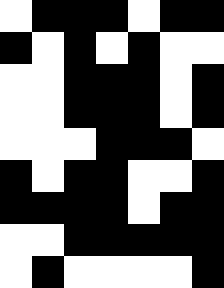[["white", "black", "black", "black", "white", "black", "black"], ["black", "white", "black", "white", "black", "white", "white"], ["white", "white", "black", "black", "black", "white", "black"], ["white", "white", "black", "black", "black", "white", "black"], ["white", "white", "white", "black", "black", "black", "white"], ["black", "white", "black", "black", "white", "white", "black"], ["black", "black", "black", "black", "white", "black", "black"], ["white", "white", "black", "black", "black", "black", "black"], ["white", "black", "white", "white", "white", "white", "black"]]